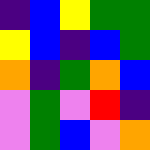[["indigo", "blue", "yellow", "green", "green"], ["yellow", "blue", "indigo", "blue", "green"], ["orange", "indigo", "green", "orange", "blue"], ["violet", "green", "violet", "red", "indigo"], ["violet", "green", "blue", "violet", "orange"]]